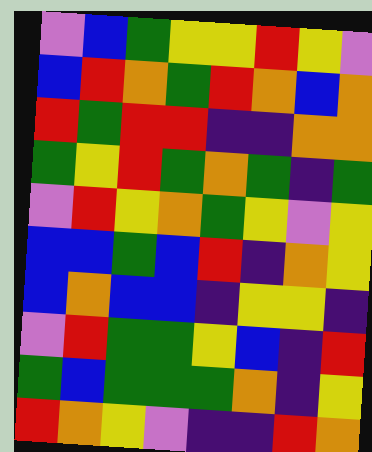[["violet", "blue", "green", "yellow", "yellow", "red", "yellow", "violet"], ["blue", "red", "orange", "green", "red", "orange", "blue", "orange"], ["red", "green", "red", "red", "indigo", "indigo", "orange", "orange"], ["green", "yellow", "red", "green", "orange", "green", "indigo", "green"], ["violet", "red", "yellow", "orange", "green", "yellow", "violet", "yellow"], ["blue", "blue", "green", "blue", "red", "indigo", "orange", "yellow"], ["blue", "orange", "blue", "blue", "indigo", "yellow", "yellow", "indigo"], ["violet", "red", "green", "green", "yellow", "blue", "indigo", "red"], ["green", "blue", "green", "green", "green", "orange", "indigo", "yellow"], ["red", "orange", "yellow", "violet", "indigo", "indigo", "red", "orange"]]